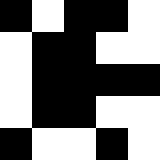[["black", "white", "black", "black", "white"], ["white", "black", "black", "white", "white"], ["white", "black", "black", "black", "black"], ["white", "black", "black", "white", "white"], ["black", "white", "white", "black", "white"]]